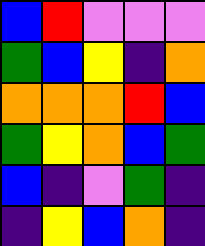[["blue", "red", "violet", "violet", "violet"], ["green", "blue", "yellow", "indigo", "orange"], ["orange", "orange", "orange", "red", "blue"], ["green", "yellow", "orange", "blue", "green"], ["blue", "indigo", "violet", "green", "indigo"], ["indigo", "yellow", "blue", "orange", "indigo"]]